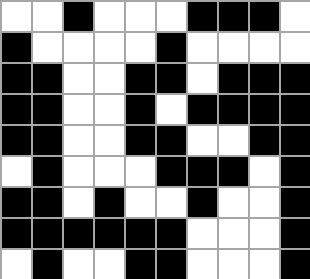[["white", "white", "black", "white", "white", "white", "black", "black", "black", "white"], ["black", "white", "white", "white", "white", "black", "white", "white", "white", "white"], ["black", "black", "white", "white", "black", "black", "white", "black", "black", "black"], ["black", "black", "white", "white", "black", "white", "black", "black", "black", "black"], ["black", "black", "white", "white", "black", "black", "white", "white", "black", "black"], ["white", "black", "white", "white", "white", "black", "black", "black", "white", "black"], ["black", "black", "white", "black", "white", "white", "black", "white", "white", "black"], ["black", "black", "black", "black", "black", "black", "white", "white", "white", "black"], ["white", "black", "white", "white", "black", "black", "white", "white", "white", "black"]]